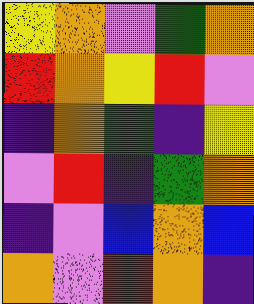[["yellow", "orange", "violet", "green", "orange"], ["red", "orange", "yellow", "red", "violet"], ["indigo", "orange", "green", "indigo", "yellow"], ["violet", "red", "indigo", "green", "orange"], ["indigo", "violet", "blue", "orange", "blue"], ["orange", "violet", "red", "orange", "indigo"]]